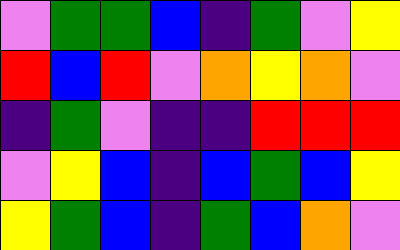[["violet", "green", "green", "blue", "indigo", "green", "violet", "yellow"], ["red", "blue", "red", "violet", "orange", "yellow", "orange", "violet"], ["indigo", "green", "violet", "indigo", "indigo", "red", "red", "red"], ["violet", "yellow", "blue", "indigo", "blue", "green", "blue", "yellow"], ["yellow", "green", "blue", "indigo", "green", "blue", "orange", "violet"]]